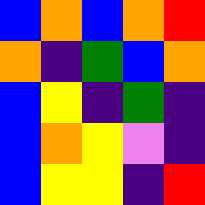[["blue", "orange", "blue", "orange", "red"], ["orange", "indigo", "green", "blue", "orange"], ["blue", "yellow", "indigo", "green", "indigo"], ["blue", "orange", "yellow", "violet", "indigo"], ["blue", "yellow", "yellow", "indigo", "red"]]